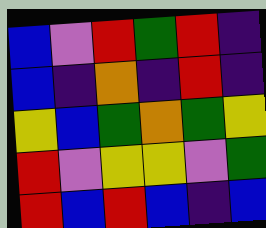[["blue", "violet", "red", "green", "red", "indigo"], ["blue", "indigo", "orange", "indigo", "red", "indigo"], ["yellow", "blue", "green", "orange", "green", "yellow"], ["red", "violet", "yellow", "yellow", "violet", "green"], ["red", "blue", "red", "blue", "indigo", "blue"]]